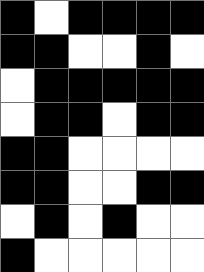[["black", "white", "black", "black", "black", "black"], ["black", "black", "white", "white", "black", "white"], ["white", "black", "black", "black", "black", "black"], ["white", "black", "black", "white", "black", "black"], ["black", "black", "white", "white", "white", "white"], ["black", "black", "white", "white", "black", "black"], ["white", "black", "white", "black", "white", "white"], ["black", "white", "white", "white", "white", "white"]]